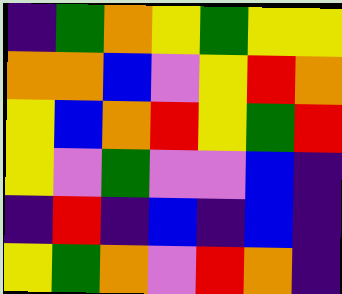[["indigo", "green", "orange", "yellow", "green", "yellow", "yellow"], ["orange", "orange", "blue", "violet", "yellow", "red", "orange"], ["yellow", "blue", "orange", "red", "yellow", "green", "red"], ["yellow", "violet", "green", "violet", "violet", "blue", "indigo"], ["indigo", "red", "indigo", "blue", "indigo", "blue", "indigo"], ["yellow", "green", "orange", "violet", "red", "orange", "indigo"]]